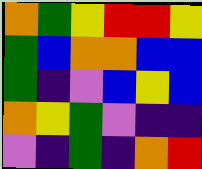[["orange", "green", "yellow", "red", "red", "yellow"], ["green", "blue", "orange", "orange", "blue", "blue"], ["green", "indigo", "violet", "blue", "yellow", "blue"], ["orange", "yellow", "green", "violet", "indigo", "indigo"], ["violet", "indigo", "green", "indigo", "orange", "red"]]